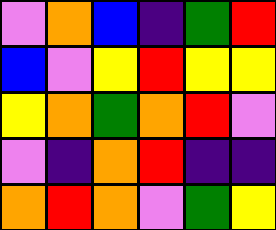[["violet", "orange", "blue", "indigo", "green", "red"], ["blue", "violet", "yellow", "red", "yellow", "yellow"], ["yellow", "orange", "green", "orange", "red", "violet"], ["violet", "indigo", "orange", "red", "indigo", "indigo"], ["orange", "red", "orange", "violet", "green", "yellow"]]